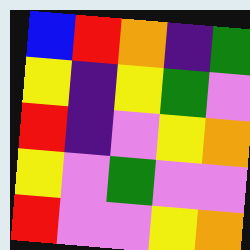[["blue", "red", "orange", "indigo", "green"], ["yellow", "indigo", "yellow", "green", "violet"], ["red", "indigo", "violet", "yellow", "orange"], ["yellow", "violet", "green", "violet", "violet"], ["red", "violet", "violet", "yellow", "orange"]]